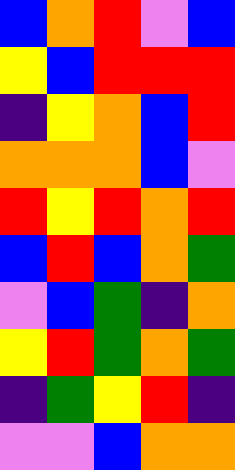[["blue", "orange", "red", "violet", "blue"], ["yellow", "blue", "red", "red", "red"], ["indigo", "yellow", "orange", "blue", "red"], ["orange", "orange", "orange", "blue", "violet"], ["red", "yellow", "red", "orange", "red"], ["blue", "red", "blue", "orange", "green"], ["violet", "blue", "green", "indigo", "orange"], ["yellow", "red", "green", "orange", "green"], ["indigo", "green", "yellow", "red", "indigo"], ["violet", "violet", "blue", "orange", "orange"]]